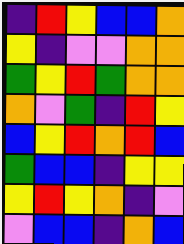[["indigo", "red", "yellow", "blue", "blue", "orange"], ["yellow", "indigo", "violet", "violet", "orange", "orange"], ["green", "yellow", "red", "green", "orange", "orange"], ["orange", "violet", "green", "indigo", "red", "yellow"], ["blue", "yellow", "red", "orange", "red", "blue"], ["green", "blue", "blue", "indigo", "yellow", "yellow"], ["yellow", "red", "yellow", "orange", "indigo", "violet"], ["violet", "blue", "blue", "indigo", "orange", "blue"]]